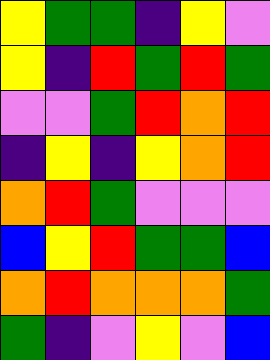[["yellow", "green", "green", "indigo", "yellow", "violet"], ["yellow", "indigo", "red", "green", "red", "green"], ["violet", "violet", "green", "red", "orange", "red"], ["indigo", "yellow", "indigo", "yellow", "orange", "red"], ["orange", "red", "green", "violet", "violet", "violet"], ["blue", "yellow", "red", "green", "green", "blue"], ["orange", "red", "orange", "orange", "orange", "green"], ["green", "indigo", "violet", "yellow", "violet", "blue"]]